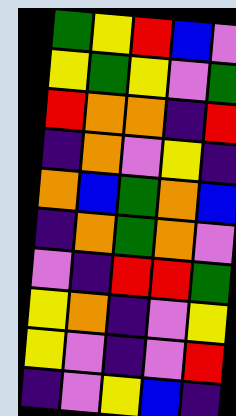[["green", "yellow", "red", "blue", "violet"], ["yellow", "green", "yellow", "violet", "green"], ["red", "orange", "orange", "indigo", "red"], ["indigo", "orange", "violet", "yellow", "indigo"], ["orange", "blue", "green", "orange", "blue"], ["indigo", "orange", "green", "orange", "violet"], ["violet", "indigo", "red", "red", "green"], ["yellow", "orange", "indigo", "violet", "yellow"], ["yellow", "violet", "indigo", "violet", "red"], ["indigo", "violet", "yellow", "blue", "indigo"]]